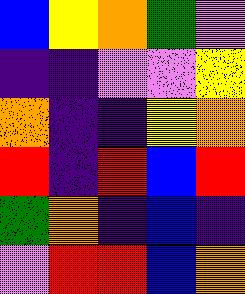[["blue", "yellow", "orange", "green", "violet"], ["indigo", "indigo", "violet", "violet", "yellow"], ["orange", "indigo", "indigo", "yellow", "orange"], ["red", "indigo", "red", "blue", "red"], ["green", "orange", "indigo", "blue", "indigo"], ["violet", "red", "red", "blue", "orange"]]